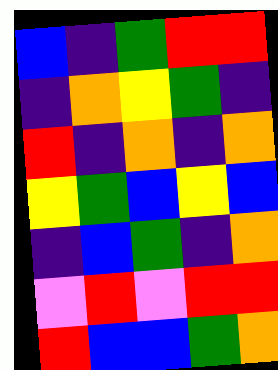[["blue", "indigo", "green", "red", "red"], ["indigo", "orange", "yellow", "green", "indigo"], ["red", "indigo", "orange", "indigo", "orange"], ["yellow", "green", "blue", "yellow", "blue"], ["indigo", "blue", "green", "indigo", "orange"], ["violet", "red", "violet", "red", "red"], ["red", "blue", "blue", "green", "orange"]]